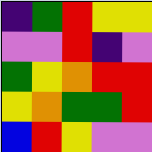[["indigo", "green", "red", "yellow", "yellow"], ["violet", "violet", "red", "indigo", "violet"], ["green", "yellow", "orange", "red", "red"], ["yellow", "orange", "green", "green", "red"], ["blue", "red", "yellow", "violet", "violet"]]